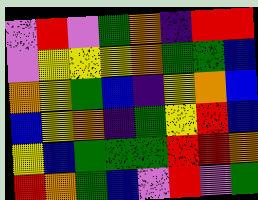[["violet", "red", "violet", "green", "orange", "indigo", "red", "red"], ["violet", "yellow", "yellow", "yellow", "orange", "green", "green", "blue"], ["orange", "yellow", "green", "blue", "indigo", "yellow", "orange", "blue"], ["blue", "yellow", "orange", "indigo", "green", "yellow", "red", "blue"], ["yellow", "blue", "green", "green", "green", "red", "red", "orange"], ["red", "orange", "green", "blue", "violet", "red", "violet", "green"]]